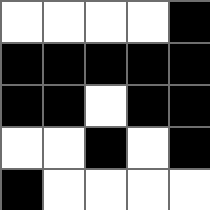[["white", "white", "white", "white", "black"], ["black", "black", "black", "black", "black"], ["black", "black", "white", "black", "black"], ["white", "white", "black", "white", "black"], ["black", "white", "white", "white", "white"]]